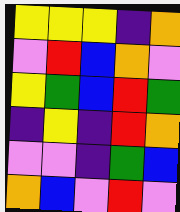[["yellow", "yellow", "yellow", "indigo", "orange"], ["violet", "red", "blue", "orange", "violet"], ["yellow", "green", "blue", "red", "green"], ["indigo", "yellow", "indigo", "red", "orange"], ["violet", "violet", "indigo", "green", "blue"], ["orange", "blue", "violet", "red", "violet"]]